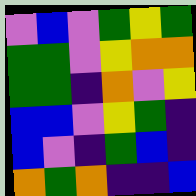[["violet", "blue", "violet", "green", "yellow", "green"], ["green", "green", "violet", "yellow", "orange", "orange"], ["green", "green", "indigo", "orange", "violet", "yellow"], ["blue", "blue", "violet", "yellow", "green", "indigo"], ["blue", "violet", "indigo", "green", "blue", "indigo"], ["orange", "green", "orange", "indigo", "indigo", "blue"]]